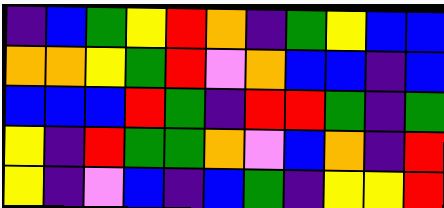[["indigo", "blue", "green", "yellow", "red", "orange", "indigo", "green", "yellow", "blue", "blue"], ["orange", "orange", "yellow", "green", "red", "violet", "orange", "blue", "blue", "indigo", "blue"], ["blue", "blue", "blue", "red", "green", "indigo", "red", "red", "green", "indigo", "green"], ["yellow", "indigo", "red", "green", "green", "orange", "violet", "blue", "orange", "indigo", "red"], ["yellow", "indigo", "violet", "blue", "indigo", "blue", "green", "indigo", "yellow", "yellow", "red"]]